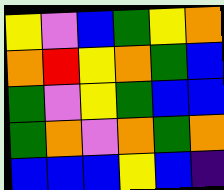[["yellow", "violet", "blue", "green", "yellow", "orange"], ["orange", "red", "yellow", "orange", "green", "blue"], ["green", "violet", "yellow", "green", "blue", "blue"], ["green", "orange", "violet", "orange", "green", "orange"], ["blue", "blue", "blue", "yellow", "blue", "indigo"]]